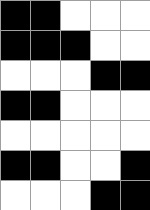[["black", "black", "white", "white", "white"], ["black", "black", "black", "white", "white"], ["white", "white", "white", "black", "black"], ["black", "black", "white", "white", "white"], ["white", "white", "white", "white", "white"], ["black", "black", "white", "white", "black"], ["white", "white", "white", "black", "black"]]